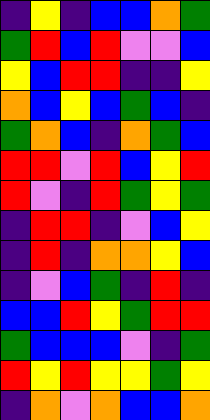[["indigo", "yellow", "indigo", "blue", "blue", "orange", "green"], ["green", "red", "blue", "red", "violet", "violet", "blue"], ["yellow", "blue", "red", "red", "indigo", "indigo", "yellow"], ["orange", "blue", "yellow", "blue", "green", "blue", "indigo"], ["green", "orange", "blue", "indigo", "orange", "green", "blue"], ["red", "red", "violet", "red", "blue", "yellow", "red"], ["red", "violet", "indigo", "red", "green", "yellow", "green"], ["indigo", "red", "red", "indigo", "violet", "blue", "yellow"], ["indigo", "red", "indigo", "orange", "orange", "yellow", "blue"], ["indigo", "violet", "blue", "green", "indigo", "red", "indigo"], ["blue", "blue", "red", "yellow", "green", "red", "red"], ["green", "blue", "blue", "blue", "violet", "indigo", "green"], ["red", "yellow", "red", "yellow", "yellow", "green", "yellow"], ["indigo", "orange", "violet", "orange", "blue", "blue", "orange"]]